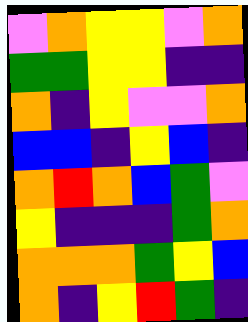[["violet", "orange", "yellow", "yellow", "violet", "orange"], ["green", "green", "yellow", "yellow", "indigo", "indigo"], ["orange", "indigo", "yellow", "violet", "violet", "orange"], ["blue", "blue", "indigo", "yellow", "blue", "indigo"], ["orange", "red", "orange", "blue", "green", "violet"], ["yellow", "indigo", "indigo", "indigo", "green", "orange"], ["orange", "orange", "orange", "green", "yellow", "blue"], ["orange", "indigo", "yellow", "red", "green", "indigo"]]